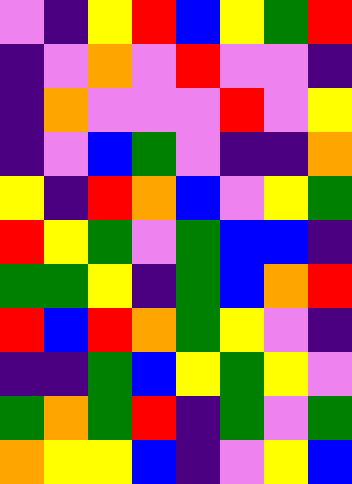[["violet", "indigo", "yellow", "red", "blue", "yellow", "green", "red"], ["indigo", "violet", "orange", "violet", "red", "violet", "violet", "indigo"], ["indigo", "orange", "violet", "violet", "violet", "red", "violet", "yellow"], ["indigo", "violet", "blue", "green", "violet", "indigo", "indigo", "orange"], ["yellow", "indigo", "red", "orange", "blue", "violet", "yellow", "green"], ["red", "yellow", "green", "violet", "green", "blue", "blue", "indigo"], ["green", "green", "yellow", "indigo", "green", "blue", "orange", "red"], ["red", "blue", "red", "orange", "green", "yellow", "violet", "indigo"], ["indigo", "indigo", "green", "blue", "yellow", "green", "yellow", "violet"], ["green", "orange", "green", "red", "indigo", "green", "violet", "green"], ["orange", "yellow", "yellow", "blue", "indigo", "violet", "yellow", "blue"]]